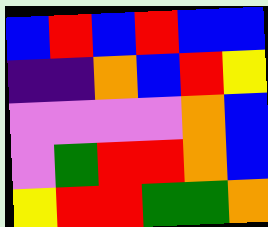[["blue", "red", "blue", "red", "blue", "blue"], ["indigo", "indigo", "orange", "blue", "red", "yellow"], ["violet", "violet", "violet", "violet", "orange", "blue"], ["violet", "green", "red", "red", "orange", "blue"], ["yellow", "red", "red", "green", "green", "orange"]]